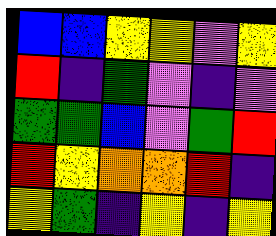[["blue", "blue", "yellow", "yellow", "violet", "yellow"], ["red", "indigo", "green", "violet", "indigo", "violet"], ["green", "green", "blue", "violet", "green", "red"], ["red", "yellow", "orange", "orange", "red", "indigo"], ["yellow", "green", "indigo", "yellow", "indigo", "yellow"]]